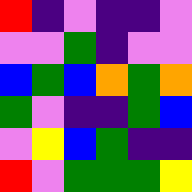[["red", "indigo", "violet", "indigo", "indigo", "violet"], ["violet", "violet", "green", "indigo", "violet", "violet"], ["blue", "green", "blue", "orange", "green", "orange"], ["green", "violet", "indigo", "indigo", "green", "blue"], ["violet", "yellow", "blue", "green", "indigo", "indigo"], ["red", "violet", "green", "green", "green", "yellow"]]